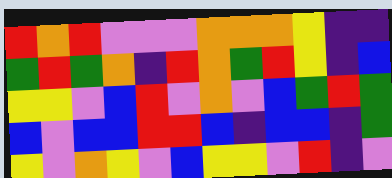[["red", "orange", "red", "violet", "violet", "violet", "orange", "orange", "orange", "yellow", "indigo", "indigo"], ["green", "red", "green", "orange", "indigo", "red", "orange", "green", "red", "yellow", "indigo", "blue"], ["yellow", "yellow", "violet", "blue", "red", "violet", "orange", "violet", "blue", "green", "red", "green"], ["blue", "violet", "blue", "blue", "red", "red", "blue", "indigo", "blue", "blue", "indigo", "green"], ["yellow", "violet", "orange", "yellow", "violet", "blue", "yellow", "yellow", "violet", "red", "indigo", "violet"]]